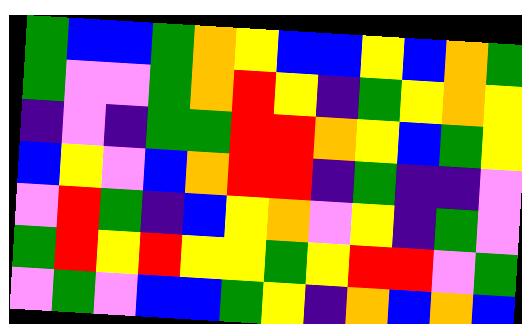[["green", "blue", "blue", "green", "orange", "yellow", "blue", "blue", "yellow", "blue", "orange", "green"], ["green", "violet", "violet", "green", "orange", "red", "yellow", "indigo", "green", "yellow", "orange", "yellow"], ["indigo", "violet", "indigo", "green", "green", "red", "red", "orange", "yellow", "blue", "green", "yellow"], ["blue", "yellow", "violet", "blue", "orange", "red", "red", "indigo", "green", "indigo", "indigo", "violet"], ["violet", "red", "green", "indigo", "blue", "yellow", "orange", "violet", "yellow", "indigo", "green", "violet"], ["green", "red", "yellow", "red", "yellow", "yellow", "green", "yellow", "red", "red", "violet", "green"], ["violet", "green", "violet", "blue", "blue", "green", "yellow", "indigo", "orange", "blue", "orange", "blue"]]